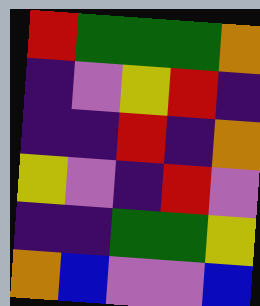[["red", "green", "green", "green", "orange"], ["indigo", "violet", "yellow", "red", "indigo"], ["indigo", "indigo", "red", "indigo", "orange"], ["yellow", "violet", "indigo", "red", "violet"], ["indigo", "indigo", "green", "green", "yellow"], ["orange", "blue", "violet", "violet", "blue"]]